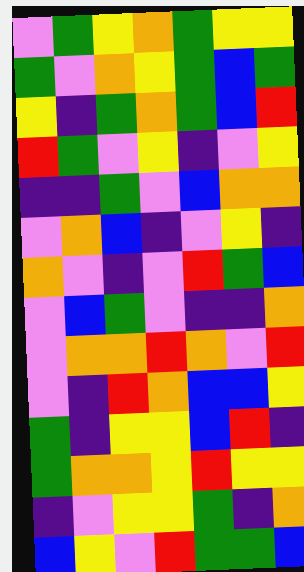[["violet", "green", "yellow", "orange", "green", "yellow", "yellow"], ["green", "violet", "orange", "yellow", "green", "blue", "green"], ["yellow", "indigo", "green", "orange", "green", "blue", "red"], ["red", "green", "violet", "yellow", "indigo", "violet", "yellow"], ["indigo", "indigo", "green", "violet", "blue", "orange", "orange"], ["violet", "orange", "blue", "indigo", "violet", "yellow", "indigo"], ["orange", "violet", "indigo", "violet", "red", "green", "blue"], ["violet", "blue", "green", "violet", "indigo", "indigo", "orange"], ["violet", "orange", "orange", "red", "orange", "violet", "red"], ["violet", "indigo", "red", "orange", "blue", "blue", "yellow"], ["green", "indigo", "yellow", "yellow", "blue", "red", "indigo"], ["green", "orange", "orange", "yellow", "red", "yellow", "yellow"], ["indigo", "violet", "yellow", "yellow", "green", "indigo", "orange"], ["blue", "yellow", "violet", "red", "green", "green", "blue"]]